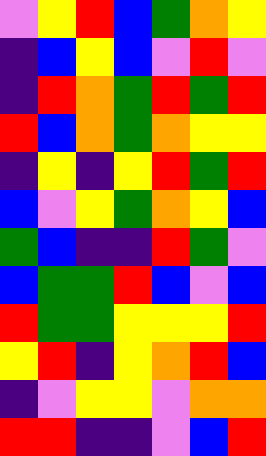[["violet", "yellow", "red", "blue", "green", "orange", "yellow"], ["indigo", "blue", "yellow", "blue", "violet", "red", "violet"], ["indigo", "red", "orange", "green", "red", "green", "red"], ["red", "blue", "orange", "green", "orange", "yellow", "yellow"], ["indigo", "yellow", "indigo", "yellow", "red", "green", "red"], ["blue", "violet", "yellow", "green", "orange", "yellow", "blue"], ["green", "blue", "indigo", "indigo", "red", "green", "violet"], ["blue", "green", "green", "red", "blue", "violet", "blue"], ["red", "green", "green", "yellow", "yellow", "yellow", "red"], ["yellow", "red", "indigo", "yellow", "orange", "red", "blue"], ["indigo", "violet", "yellow", "yellow", "violet", "orange", "orange"], ["red", "red", "indigo", "indigo", "violet", "blue", "red"]]